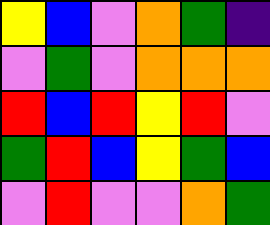[["yellow", "blue", "violet", "orange", "green", "indigo"], ["violet", "green", "violet", "orange", "orange", "orange"], ["red", "blue", "red", "yellow", "red", "violet"], ["green", "red", "blue", "yellow", "green", "blue"], ["violet", "red", "violet", "violet", "orange", "green"]]